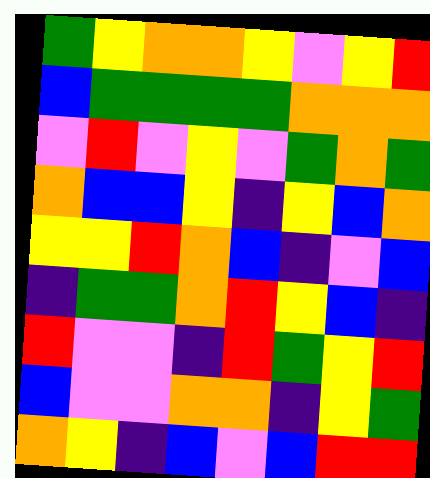[["green", "yellow", "orange", "orange", "yellow", "violet", "yellow", "red"], ["blue", "green", "green", "green", "green", "orange", "orange", "orange"], ["violet", "red", "violet", "yellow", "violet", "green", "orange", "green"], ["orange", "blue", "blue", "yellow", "indigo", "yellow", "blue", "orange"], ["yellow", "yellow", "red", "orange", "blue", "indigo", "violet", "blue"], ["indigo", "green", "green", "orange", "red", "yellow", "blue", "indigo"], ["red", "violet", "violet", "indigo", "red", "green", "yellow", "red"], ["blue", "violet", "violet", "orange", "orange", "indigo", "yellow", "green"], ["orange", "yellow", "indigo", "blue", "violet", "blue", "red", "red"]]